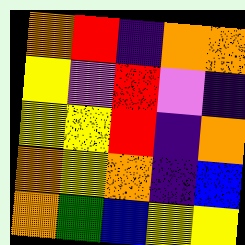[["orange", "red", "indigo", "orange", "orange"], ["yellow", "violet", "red", "violet", "indigo"], ["yellow", "yellow", "red", "indigo", "orange"], ["orange", "yellow", "orange", "indigo", "blue"], ["orange", "green", "blue", "yellow", "yellow"]]